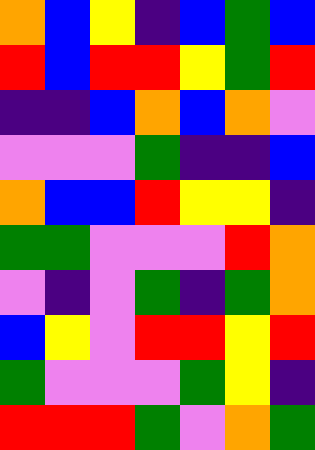[["orange", "blue", "yellow", "indigo", "blue", "green", "blue"], ["red", "blue", "red", "red", "yellow", "green", "red"], ["indigo", "indigo", "blue", "orange", "blue", "orange", "violet"], ["violet", "violet", "violet", "green", "indigo", "indigo", "blue"], ["orange", "blue", "blue", "red", "yellow", "yellow", "indigo"], ["green", "green", "violet", "violet", "violet", "red", "orange"], ["violet", "indigo", "violet", "green", "indigo", "green", "orange"], ["blue", "yellow", "violet", "red", "red", "yellow", "red"], ["green", "violet", "violet", "violet", "green", "yellow", "indigo"], ["red", "red", "red", "green", "violet", "orange", "green"]]